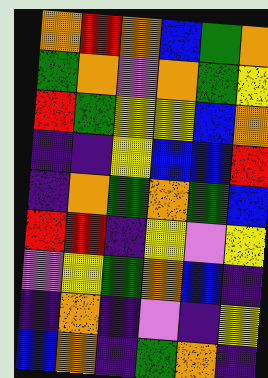[["orange", "red", "orange", "blue", "green", "orange"], ["green", "orange", "violet", "orange", "green", "yellow"], ["red", "green", "yellow", "yellow", "blue", "orange"], ["indigo", "indigo", "yellow", "blue", "blue", "red"], ["indigo", "orange", "green", "orange", "green", "blue"], ["red", "red", "indigo", "yellow", "violet", "yellow"], ["violet", "yellow", "green", "orange", "blue", "indigo"], ["indigo", "orange", "indigo", "violet", "indigo", "yellow"], ["blue", "orange", "indigo", "green", "orange", "indigo"]]